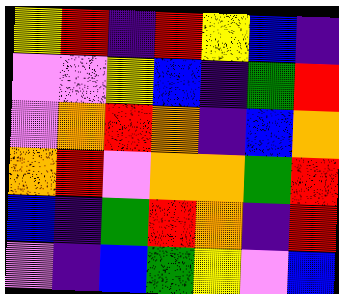[["yellow", "red", "indigo", "red", "yellow", "blue", "indigo"], ["violet", "violet", "yellow", "blue", "indigo", "green", "red"], ["violet", "orange", "red", "orange", "indigo", "blue", "orange"], ["orange", "red", "violet", "orange", "orange", "green", "red"], ["blue", "indigo", "green", "red", "orange", "indigo", "red"], ["violet", "indigo", "blue", "green", "yellow", "violet", "blue"]]